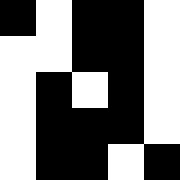[["black", "white", "black", "black", "white"], ["white", "white", "black", "black", "white"], ["white", "black", "white", "black", "white"], ["white", "black", "black", "black", "white"], ["white", "black", "black", "white", "black"]]